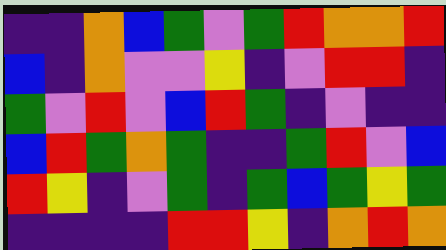[["indigo", "indigo", "orange", "blue", "green", "violet", "green", "red", "orange", "orange", "red"], ["blue", "indigo", "orange", "violet", "violet", "yellow", "indigo", "violet", "red", "red", "indigo"], ["green", "violet", "red", "violet", "blue", "red", "green", "indigo", "violet", "indigo", "indigo"], ["blue", "red", "green", "orange", "green", "indigo", "indigo", "green", "red", "violet", "blue"], ["red", "yellow", "indigo", "violet", "green", "indigo", "green", "blue", "green", "yellow", "green"], ["indigo", "indigo", "indigo", "indigo", "red", "red", "yellow", "indigo", "orange", "red", "orange"]]